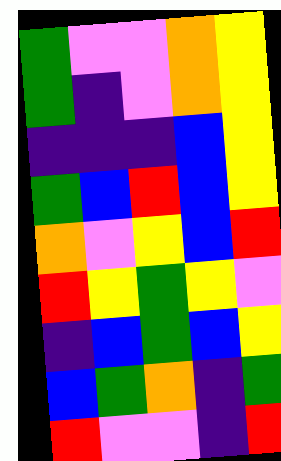[["green", "violet", "violet", "orange", "yellow"], ["green", "indigo", "violet", "orange", "yellow"], ["indigo", "indigo", "indigo", "blue", "yellow"], ["green", "blue", "red", "blue", "yellow"], ["orange", "violet", "yellow", "blue", "red"], ["red", "yellow", "green", "yellow", "violet"], ["indigo", "blue", "green", "blue", "yellow"], ["blue", "green", "orange", "indigo", "green"], ["red", "violet", "violet", "indigo", "red"]]